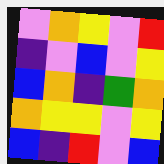[["violet", "orange", "yellow", "violet", "red"], ["indigo", "violet", "blue", "violet", "yellow"], ["blue", "orange", "indigo", "green", "orange"], ["orange", "yellow", "yellow", "violet", "yellow"], ["blue", "indigo", "red", "violet", "blue"]]